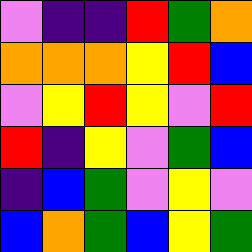[["violet", "indigo", "indigo", "red", "green", "orange"], ["orange", "orange", "orange", "yellow", "red", "blue"], ["violet", "yellow", "red", "yellow", "violet", "red"], ["red", "indigo", "yellow", "violet", "green", "blue"], ["indigo", "blue", "green", "violet", "yellow", "violet"], ["blue", "orange", "green", "blue", "yellow", "green"]]